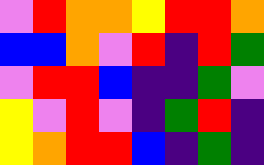[["violet", "red", "orange", "orange", "yellow", "red", "red", "orange"], ["blue", "blue", "orange", "violet", "red", "indigo", "red", "green"], ["violet", "red", "red", "blue", "indigo", "indigo", "green", "violet"], ["yellow", "violet", "red", "violet", "indigo", "green", "red", "indigo"], ["yellow", "orange", "red", "red", "blue", "indigo", "green", "indigo"]]